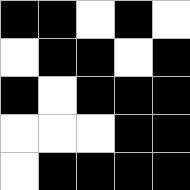[["black", "black", "white", "black", "white"], ["white", "black", "black", "white", "black"], ["black", "white", "black", "black", "black"], ["white", "white", "white", "black", "black"], ["white", "black", "black", "black", "black"]]